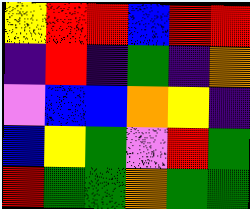[["yellow", "red", "red", "blue", "red", "red"], ["indigo", "red", "indigo", "green", "indigo", "orange"], ["violet", "blue", "blue", "orange", "yellow", "indigo"], ["blue", "yellow", "green", "violet", "red", "green"], ["red", "green", "green", "orange", "green", "green"]]